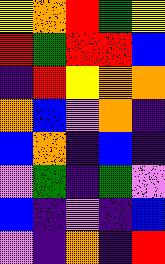[["yellow", "orange", "red", "green", "yellow"], ["red", "green", "red", "red", "blue"], ["indigo", "red", "yellow", "orange", "orange"], ["orange", "blue", "violet", "orange", "indigo"], ["blue", "orange", "indigo", "blue", "indigo"], ["violet", "green", "indigo", "green", "violet"], ["blue", "indigo", "violet", "indigo", "blue"], ["violet", "indigo", "orange", "indigo", "red"]]